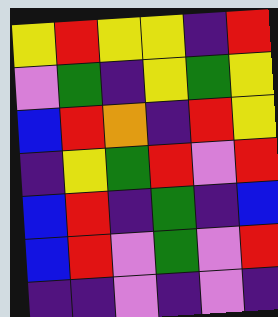[["yellow", "red", "yellow", "yellow", "indigo", "red"], ["violet", "green", "indigo", "yellow", "green", "yellow"], ["blue", "red", "orange", "indigo", "red", "yellow"], ["indigo", "yellow", "green", "red", "violet", "red"], ["blue", "red", "indigo", "green", "indigo", "blue"], ["blue", "red", "violet", "green", "violet", "red"], ["indigo", "indigo", "violet", "indigo", "violet", "indigo"]]